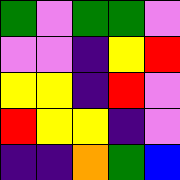[["green", "violet", "green", "green", "violet"], ["violet", "violet", "indigo", "yellow", "red"], ["yellow", "yellow", "indigo", "red", "violet"], ["red", "yellow", "yellow", "indigo", "violet"], ["indigo", "indigo", "orange", "green", "blue"]]